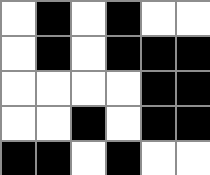[["white", "black", "white", "black", "white", "white"], ["white", "black", "white", "black", "black", "black"], ["white", "white", "white", "white", "black", "black"], ["white", "white", "black", "white", "black", "black"], ["black", "black", "white", "black", "white", "white"]]